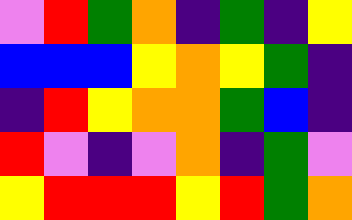[["violet", "red", "green", "orange", "indigo", "green", "indigo", "yellow"], ["blue", "blue", "blue", "yellow", "orange", "yellow", "green", "indigo"], ["indigo", "red", "yellow", "orange", "orange", "green", "blue", "indigo"], ["red", "violet", "indigo", "violet", "orange", "indigo", "green", "violet"], ["yellow", "red", "red", "red", "yellow", "red", "green", "orange"]]